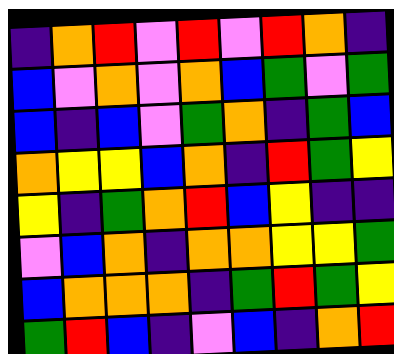[["indigo", "orange", "red", "violet", "red", "violet", "red", "orange", "indigo"], ["blue", "violet", "orange", "violet", "orange", "blue", "green", "violet", "green"], ["blue", "indigo", "blue", "violet", "green", "orange", "indigo", "green", "blue"], ["orange", "yellow", "yellow", "blue", "orange", "indigo", "red", "green", "yellow"], ["yellow", "indigo", "green", "orange", "red", "blue", "yellow", "indigo", "indigo"], ["violet", "blue", "orange", "indigo", "orange", "orange", "yellow", "yellow", "green"], ["blue", "orange", "orange", "orange", "indigo", "green", "red", "green", "yellow"], ["green", "red", "blue", "indigo", "violet", "blue", "indigo", "orange", "red"]]